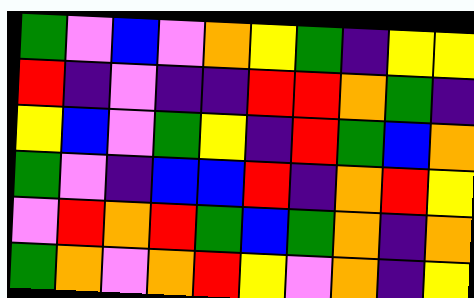[["green", "violet", "blue", "violet", "orange", "yellow", "green", "indigo", "yellow", "yellow"], ["red", "indigo", "violet", "indigo", "indigo", "red", "red", "orange", "green", "indigo"], ["yellow", "blue", "violet", "green", "yellow", "indigo", "red", "green", "blue", "orange"], ["green", "violet", "indigo", "blue", "blue", "red", "indigo", "orange", "red", "yellow"], ["violet", "red", "orange", "red", "green", "blue", "green", "orange", "indigo", "orange"], ["green", "orange", "violet", "orange", "red", "yellow", "violet", "orange", "indigo", "yellow"]]